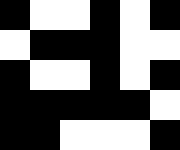[["black", "white", "white", "black", "white", "black"], ["white", "black", "black", "black", "white", "white"], ["black", "white", "white", "black", "white", "black"], ["black", "black", "black", "black", "black", "white"], ["black", "black", "white", "white", "white", "black"]]